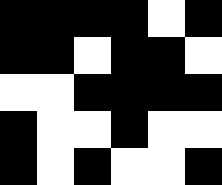[["black", "black", "black", "black", "white", "black"], ["black", "black", "white", "black", "black", "white"], ["white", "white", "black", "black", "black", "black"], ["black", "white", "white", "black", "white", "white"], ["black", "white", "black", "white", "white", "black"]]